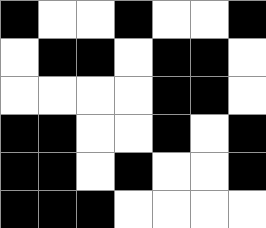[["black", "white", "white", "black", "white", "white", "black"], ["white", "black", "black", "white", "black", "black", "white"], ["white", "white", "white", "white", "black", "black", "white"], ["black", "black", "white", "white", "black", "white", "black"], ["black", "black", "white", "black", "white", "white", "black"], ["black", "black", "black", "white", "white", "white", "white"]]